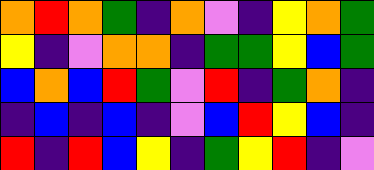[["orange", "red", "orange", "green", "indigo", "orange", "violet", "indigo", "yellow", "orange", "green"], ["yellow", "indigo", "violet", "orange", "orange", "indigo", "green", "green", "yellow", "blue", "green"], ["blue", "orange", "blue", "red", "green", "violet", "red", "indigo", "green", "orange", "indigo"], ["indigo", "blue", "indigo", "blue", "indigo", "violet", "blue", "red", "yellow", "blue", "indigo"], ["red", "indigo", "red", "blue", "yellow", "indigo", "green", "yellow", "red", "indigo", "violet"]]